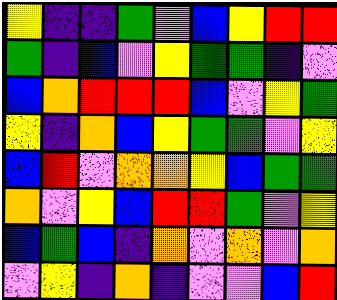[["yellow", "indigo", "indigo", "green", "violet", "blue", "yellow", "red", "red"], ["green", "indigo", "blue", "violet", "yellow", "green", "green", "indigo", "violet"], ["blue", "orange", "red", "red", "red", "blue", "violet", "yellow", "green"], ["yellow", "indigo", "orange", "blue", "yellow", "green", "green", "violet", "yellow"], ["blue", "red", "violet", "orange", "orange", "yellow", "blue", "green", "green"], ["orange", "violet", "yellow", "blue", "red", "red", "green", "violet", "yellow"], ["blue", "green", "blue", "indigo", "orange", "violet", "orange", "violet", "orange"], ["violet", "yellow", "indigo", "orange", "indigo", "violet", "violet", "blue", "red"]]